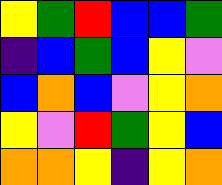[["yellow", "green", "red", "blue", "blue", "green"], ["indigo", "blue", "green", "blue", "yellow", "violet"], ["blue", "orange", "blue", "violet", "yellow", "orange"], ["yellow", "violet", "red", "green", "yellow", "blue"], ["orange", "orange", "yellow", "indigo", "yellow", "orange"]]